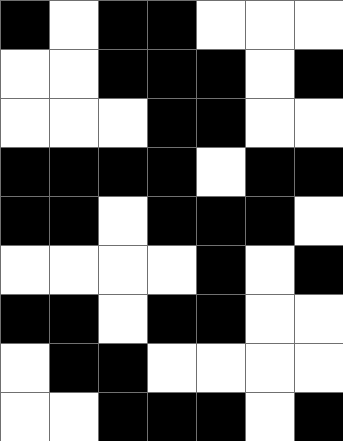[["black", "white", "black", "black", "white", "white", "white"], ["white", "white", "black", "black", "black", "white", "black"], ["white", "white", "white", "black", "black", "white", "white"], ["black", "black", "black", "black", "white", "black", "black"], ["black", "black", "white", "black", "black", "black", "white"], ["white", "white", "white", "white", "black", "white", "black"], ["black", "black", "white", "black", "black", "white", "white"], ["white", "black", "black", "white", "white", "white", "white"], ["white", "white", "black", "black", "black", "white", "black"]]